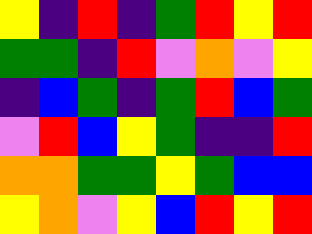[["yellow", "indigo", "red", "indigo", "green", "red", "yellow", "red"], ["green", "green", "indigo", "red", "violet", "orange", "violet", "yellow"], ["indigo", "blue", "green", "indigo", "green", "red", "blue", "green"], ["violet", "red", "blue", "yellow", "green", "indigo", "indigo", "red"], ["orange", "orange", "green", "green", "yellow", "green", "blue", "blue"], ["yellow", "orange", "violet", "yellow", "blue", "red", "yellow", "red"]]